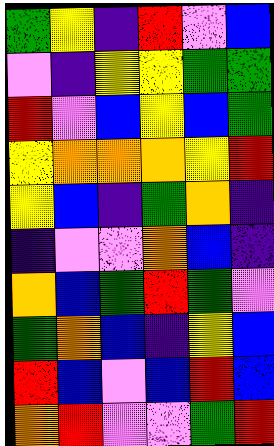[["green", "yellow", "indigo", "red", "violet", "blue"], ["violet", "indigo", "yellow", "yellow", "green", "green"], ["red", "violet", "blue", "yellow", "blue", "green"], ["yellow", "orange", "orange", "orange", "yellow", "red"], ["yellow", "blue", "indigo", "green", "orange", "indigo"], ["indigo", "violet", "violet", "orange", "blue", "indigo"], ["orange", "blue", "green", "red", "green", "violet"], ["green", "orange", "blue", "indigo", "yellow", "blue"], ["red", "blue", "violet", "blue", "red", "blue"], ["orange", "red", "violet", "violet", "green", "red"]]